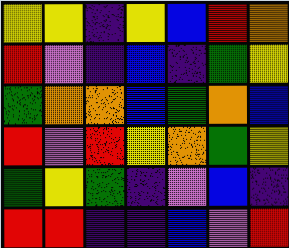[["yellow", "yellow", "indigo", "yellow", "blue", "red", "orange"], ["red", "violet", "indigo", "blue", "indigo", "green", "yellow"], ["green", "orange", "orange", "blue", "green", "orange", "blue"], ["red", "violet", "red", "yellow", "orange", "green", "yellow"], ["green", "yellow", "green", "indigo", "violet", "blue", "indigo"], ["red", "red", "indigo", "indigo", "blue", "violet", "red"]]